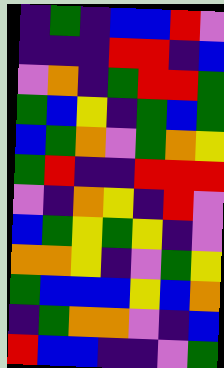[["indigo", "green", "indigo", "blue", "blue", "red", "violet"], ["indigo", "indigo", "indigo", "red", "red", "indigo", "blue"], ["violet", "orange", "indigo", "green", "red", "red", "green"], ["green", "blue", "yellow", "indigo", "green", "blue", "green"], ["blue", "green", "orange", "violet", "green", "orange", "yellow"], ["green", "red", "indigo", "indigo", "red", "red", "red"], ["violet", "indigo", "orange", "yellow", "indigo", "red", "violet"], ["blue", "green", "yellow", "green", "yellow", "indigo", "violet"], ["orange", "orange", "yellow", "indigo", "violet", "green", "yellow"], ["green", "blue", "blue", "blue", "yellow", "blue", "orange"], ["indigo", "green", "orange", "orange", "violet", "indigo", "blue"], ["red", "blue", "blue", "indigo", "indigo", "violet", "green"]]